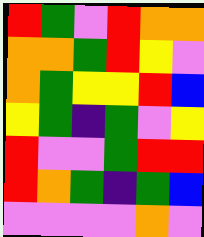[["red", "green", "violet", "red", "orange", "orange"], ["orange", "orange", "green", "red", "yellow", "violet"], ["orange", "green", "yellow", "yellow", "red", "blue"], ["yellow", "green", "indigo", "green", "violet", "yellow"], ["red", "violet", "violet", "green", "red", "red"], ["red", "orange", "green", "indigo", "green", "blue"], ["violet", "violet", "violet", "violet", "orange", "violet"]]